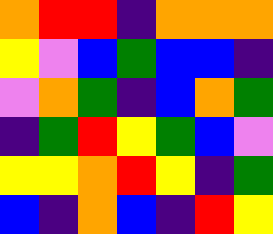[["orange", "red", "red", "indigo", "orange", "orange", "orange"], ["yellow", "violet", "blue", "green", "blue", "blue", "indigo"], ["violet", "orange", "green", "indigo", "blue", "orange", "green"], ["indigo", "green", "red", "yellow", "green", "blue", "violet"], ["yellow", "yellow", "orange", "red", "yellow", "indigo", "green"], ["blue", "indigo", "orange", "blue", "indigo", "red", "yellow"]]